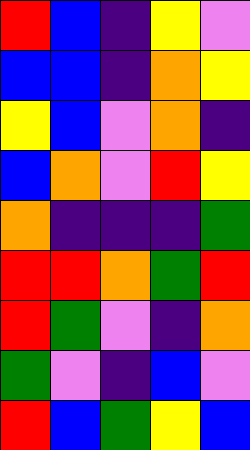[["red", "blue", "indigo", "yellow", "violet"], ["blue", "blue", "indigo", "orange", "yellow"], ["yellow", "blue", "violet", "orange", "indigo"], ["blue", "orange", "violet", "red", "yellow"], ["orange", "indigo", "indigo", "indigo", "green"], ["red", "red", "orange", "green", "red"], ["red", "green", "violet", "indigo", "orange"], ["green", "violet", "indigo", "blue", "violet"], ["red", "blue", "green", "yellow", "blue"]]